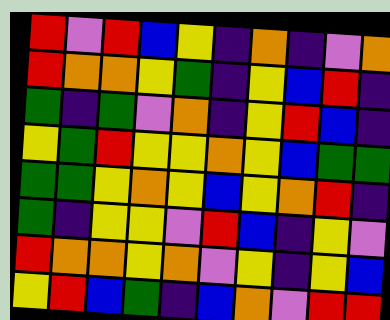[["red", "violet", "red", "blue", "yellow", "indigo", "orange", "indigo", "violet", "orange"], ["red", "orange", "orange", "yellow", "green", "indigo", "yellow", "blue", "red", "indigo"], ["green", "indigo", "green", "violet", "orange", "indigo", "yellow", "red", "blue", "indigo"], ["yellow", "green", "red", "yellow", "yellow", "orange", "yellow", "blue", "green", "green"], ["green", "green", "yellow", "orange", "yellow", "blue", "yellow", "orange", "red", "indigo"], ["green", "indigo", "yellow", "yellow", "violet", "red", "blue", "indigo", "yellow", "violet"], ["red", "orange", "orange", "yellow", "orange", "violet", "yellow", "indigo", "yellow", "blue"], ["yellow", "red", "blue", "green", "indigo", "blue", "orange", "violet", "red", "red"]]